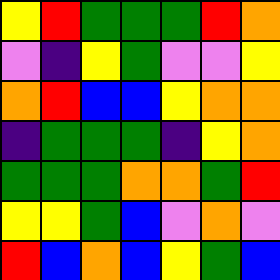[["yellow", "red", "green", "green", "green", "red", "orange"], ["violet", "indigo", "yellow", "green", "violet", "violet", "yellow"], ["orange", "red", "blue", "blue", "yellow", "orange", "orange"], ["indigo", "green", "green", "green", "indigo", "yellow", "orange"], ["green", "green", "green", "orange", "orange", "green", "red"], ["yellow", "yellow", "green", "blue", "violet", "orange", "violet"], ["red", "blue", "orange", "blue", "yellow", "green", "blue"]]